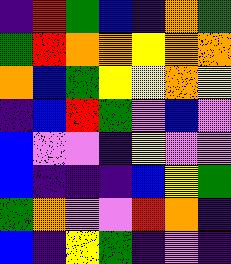[["indigo", "red", "green", "blue", "indigo", "orange", "green"], ["green", "red", "orange", "orange", "yellow", "orange", "orange"], ["orange", "blue", "green", "yellow", "yellow", "orange", "yellow"], ["indigo", "blue", "red", "green", "violet", "blue", "violet"], ["blue", "violet", "violet", "indigo", "yellow", "violet", "violet"], ["blue", "indigo", "indigo", "indigo", "blue", "yellow", "green"], ["green", "orange", "violet", "violet", "red", "orange", "indigo"], ["blue", "indigo", "yellow", "green", "indigo", "violet", "indigo"]]